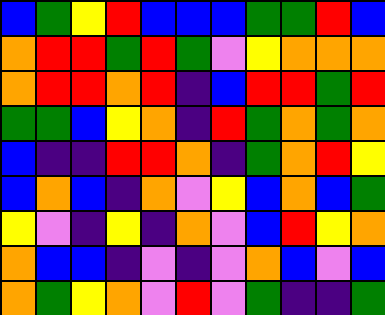[["blue", "green", "yellow", "red", "blue", "blue", "blue", "green", "green", "red", "blue"], ["orange", "red", "red", "green", "red", "green", "violet", "yellow", "orange", "orange", "orange"], ["orange", "red", "red", "orange", "red", "indigo", "blue", "red", "red", "green", "red"], ["green", "green", "blue", "yellow", "orange", "indigo", "red", "green", "orange", "green", "orange"], ["blue", "indigo", "indigo", "red", "red", "orange", "indigo", "green", "orange", "red", "yellow"], ["blue", "orange", "blue", "indigo", "orange", "violet", "yellow", "blue", "orange", "blue", "green"], ["yellow", "violet", "indigo", "yellow", "indigo", "orange", "violet", "blue", "red", "yellow", "orange"], ["orange", "blue", "blue", "indigo", "violet", "indigo", "violet", "orange", "blue", "violet", "blue"], ["orange", "green", "yellow", "orange", "violet", "red", "violet", "green", "indigo", "indigo", "green"]]